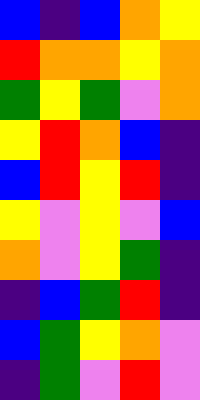[["blue", "indigo", "blue", "orange", "yellow"], ["red", "orange", "orange", "yellow", "orange"], ["green", "yellow", "green", "violet", "orange"], ["yellow", "red", "orange", "blue", "indigo"], ["blue", "red", "yellow", "red", "indigo"], ["yellow", "violet", "yellow", "violet", "blue"], ["orange", "violet", "yellow", "green", "indigo"], ["indigo", "blue", "green", "red", "indigo"], ["blue", "green", "yellow", "orange", "violet"], ["indigo", "green", "violet", "red", "violet"]]